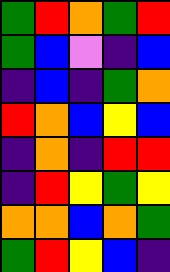[["green", "red", "orange", "green", "red"], ["green", "blue", "violet", "indigo", "blue"], ["indigo", "blue", "indigo", "green", "orange"], ["red", "orange", "blue", "yellow", "blue"], ["indigo", "orange", "indigo", "red", "red"], ["indigo", "red", "yellow", "green", "yellow"], ["orange", "orange", "blue", "orange", "green"], ["green", "red", "yellow", "blue", "indigo"]]